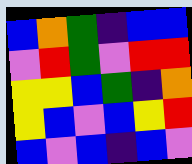[["blue", "orange", "green", "indigo", "blue", "blue"], ["violet", "red", "green", "violet", "red", "red"], ["yellow", "yellow", "blue", "green", "indigo", "orange"], ["yellow", "blue", "violet", "blue", "yellow", "red"], ["blue", "violet", "blue", "indigo", "blue", "violet"]]